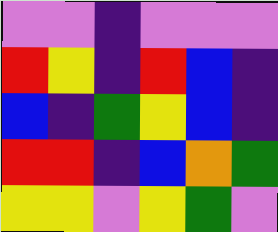[["violet", "violet", "indigo", "violet", "violet", "violet"], ["red", "yellow", "indigo", "red", "blue", "indigo"], ["blue", "indigo", "green", "yellow", "blue", "indigo"], ["red", "red", "indigo", "blue", "orange", "green"], ["yellow", "yellow", "violet", "yellow", "green", "violet"]]